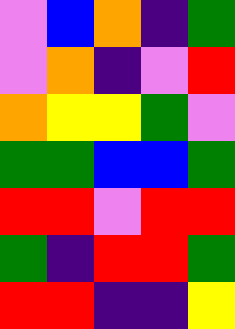[["violet", "blue", "orange", "indigo", "green"], ["violet", "orange", "indigo", "violet", "red"], ["orange", "yellow", "yellow", "green", "violet"], ["green", "green", "blue", "blue", "green"], ["red", "red", "violet", "red", "red"], ["green", "indigo", "red", "red", "green"], ["red", "red", "indigo", "indigo", "yellow"]]